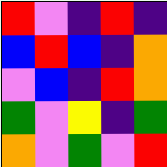[["red", "violet", "indigo", "red", "indigo"], ["blue", "red", "blue", "indigo", "orange"], ["violet", "blue", "indigo", "red", "orange"], ["green", "violet", "yellow", "indigo", "green"], ["orange", "violet", "green", "violet", "red"]]